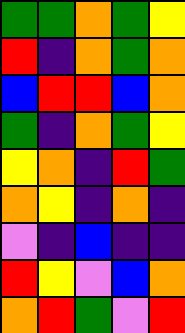[["green", "green", "orange", "green", "yellow"], ["red", "indigo", "orange", "green", "orange"], ["blue", "red", "red", "blue", "orange"], ["green", "indigo", "orange", "green", "yellow"], ["yellow", "orange", "indigo", "red", "green"], ["orange", "yellow", "indigo", "orange", "indigo"], ["violet", "indigo", "blue", "indigo", "indigo"], ["red", "yellow", "violet", "blue", "orange"], ["orange", "red", "green", "violet", "red"]]